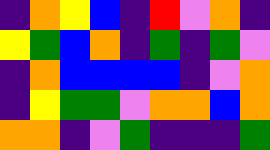[["indigo", "orange", "yellow", "blue", "indigo", "red", "violet", "orange", "indigo"], ["yellow", "green", "blue", "orange", "indigo", "green", "indigo", "green", "violet"], ["indigo", "orange", "blue", "blue", "blue", "blue", "indigo", "violet", "orange"], ["indigo", "yellow", "green", "green", "violet", "orange", "orange", "blue", "orange"], ["orange", "orange", "indigo", "violet", "green", "indigo", "indigo", "indigo", "green"]]